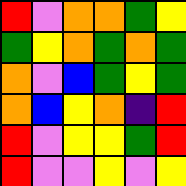[["red", "violet", "orange", "orange", "green", "yellow"], ["green", "yellow", "orange", "green", "orange", "green"], ["orange", "violet", "blue", "green", "yellow", "green"], ["orange", "blue", "yellow", "orange", "indigo", "red"], ["red", "violet", "yellow", "yellow", "green", "red"], ["red", "violet", "violet", "yellow", "violet", "yellow"]]